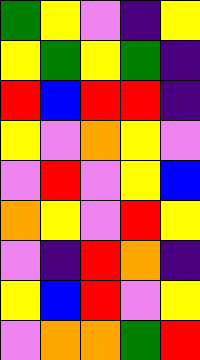[["green", "yellow", "violet", "indigo", "yellow"], ["yellow", "green", "yellow", "green", "indigo"], ["red", "blue", "red", "red", "indigo"], ["yellow", "violet", "orange", "yellow", "violet"], ["violet", "red", "violet", "yellow", "blue"], ["orange", "yellow", "violet", "red", "yellow"], ["violet", "indigo", "red", "orange", "indigo"], ["yellow", "blue", "red", "violet", "yellow"], ["violet", "orange", "orange", "green", "red"]]